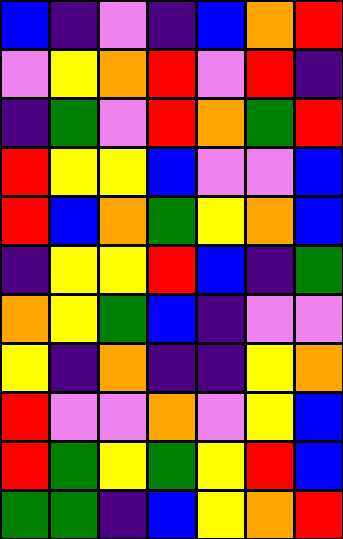[["blue", "indigo", "violet", "indigo", "blue", "orange", "red"], ["violet", "yellow", "orange", "red", "violet", "red", "indigo"], ["indigo", "green", "violet", "red", "orange", "green", "red"], ["red", "yellow", "yellow", "blue", "violet", "violet", "blue"], ["red", "blue", "orange", "green", "yellow", "orange", "blue"], ["indigo", "yellow", "yellow", "red", "blue", "indigo", "green"], ["orange", "yellow", "green", "blue", "indigo", "violet", "violet"], ["yellow", "indigo", "orange", "indigo", "indigo", "yellow", "orange"], ["red", "violet", "violet", "orange", "violet", "yellow", "blue"], ["red", "green", "yellow", "green", "yellow", "red", "blue"], ["green", "green", "indigo", "blue", "yellow", "orange", "red"]]